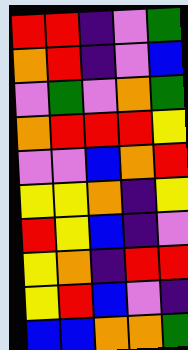[["red", "red", "indigo", "violet", "green"], ["orange", "red", "indigo", "violet", "blue"], ["violet", "green", "violet", "orange", "green"], ["orange", "red", "red", "red", "yellow"], ["violet", "violet", "blue", "orange", "red"], ["yellow", "yellow", "orange", "indigo", "yellow"], ["red", "yellow", "blue", "indigo", "violet"], ["yellow", "orange", "indigo", "red", "red"], ["yellow", "red", "blue", "violet", "indigo"], ["blue", "blue", "orange", "orange", "green"]]